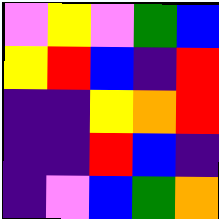[["violet", "yellow", "violet", "green", "blue"], ["yellow", "red", "blue", "indigo", "red"], ["indigo", "indigo", "yellow", "orange", "red"], ["indigo", "indigo", "red", "blue", "indigo"], ["indigo", "violet", "blue", "green", "orange"]]